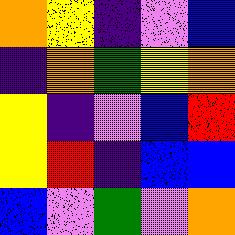[["orange", "yellow", "indigo", "violet", "blue"], ["indigo", "orange", "green", "yellow", "orange"], ["yellow", "indigo", "violet", "blue", "red"], ["yellow", "red", "indigo", "blue", "blue"], ["blue", "violet", "green", "violet", "orange"]]